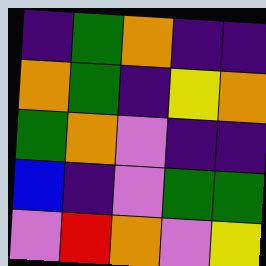[["indigo", "green", "orange", "indigo", "indigo"], ["orange", "green", "indigo", "yellow", "orange"], ["green", "orange", "violet", "indigo", "indigo"], ["blue", "indigo", "violet", "green", "green"], ["violet", "red", "orange", "violet", "yellow"]]